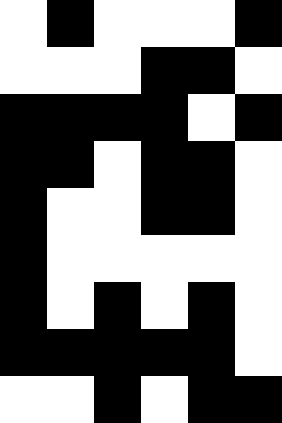[["white", "black", "white", "white", "white", "black"], ["white", "white", "white", "black", "black", "white"], ["black", "black", "black", "black", "white", "black"], ["black", "black", "white", "black", "black", "white"], ["black", "white", "white", "black", "black", "white"], ["black", "white", "white", "white", "white", "white"], ["black", "white", "black", "white", "black", "white"], ["black", "black", "black", "black", "black", "white"], ["white", "white", "black", "white", "black", "black"]]